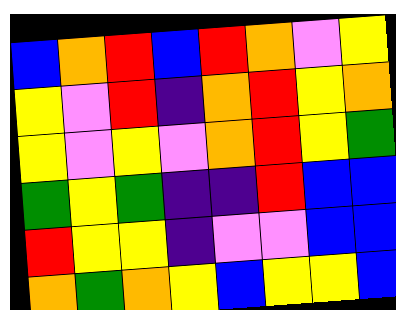[["blue", "orange", "red", "blue", "red", "orange", "violet", "yellow"], ["yellow", "violet", "red", "indigo", "orange", "red", "yellow", "orange"], ["yellow", "violet", "yellow", "violet", "orange", "red", "yellow", "green"], ["green", "yellow", "green", "indigo", "indigo", "red", "blue", "blue"], ["red", "yellow", "yellow", "indigo", "violet", "violet", "blue", "blue"], ["orange", "green", "orange", "yellow", "blue", "yellow", "yellow", "blue"]]